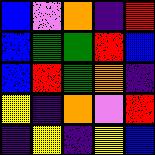[["blue", "violet", "orange", "indigo", "red"], ["blue", "green", "green", "red", "blue"], ["blue", "red", "green", "orange", "indigo"], ["yellow", "indigo", "orange", "violet", "red"], ["indigo", "yellow", "indigo", "yellow", "blue"]]